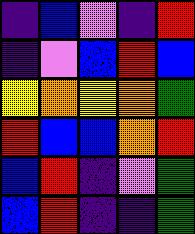[["indigo", "blue", "violet", "indigo", "red"], ["indigo", "violet", "blue", "red", "blue"], ["yellow", "orange", "yellow", "orange", "green"], ["red", "blue", "blue", "orange", "red"], ["blue", "red", "indigo", "violet", "green"], ["blue", "red", "indigo", "indigo", "green"]]